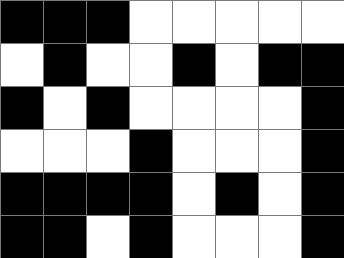[["black", "black", "black", "white", "white", "white", "white", "white"], ["white", "black", "white", "white", "black", "white", "black", "black"], ["black", "white", "black", "white", "white", "white", "white", "black"], ["white", "white", "white", "black", "white", "white", "white", "black"], ["black", "black", "black", "black", "white", "black", "white", "black"], ["black", "black", "white", "black", "white", "white", "white", "black"]]